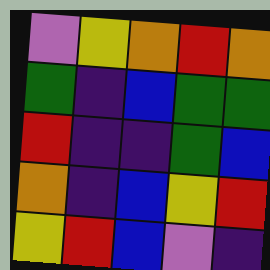[["violet", "yellow", "orange", "red", "orange"], ["green", "indigo", "blue", "green", "green"], ["red", "indigo", "indigo", "green", "blue"], ["orange", "indigo", "blue", "yellow", "red"], ["yellow", "red", "blue", "violet", "indigo"]]